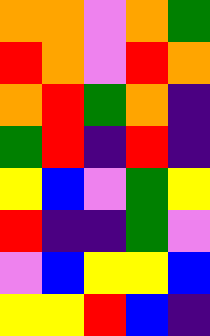[["orange", "orange", "violet", "orange", "green"], ["red", "orange", "violet", "red", "orange"], ["orange", "red", "green", "orange", "indigo"], ["green", "red", "indigo", "red", "indigo"], ["yellow", "blue", "violet", "green", "yellow"], ["red", "indigo", "indigo", "green", "violet"], ["violet", "blue", "yellow", "yellow", "blue"], ["yellow", "yellow", "red", "blue", "indigo"]]